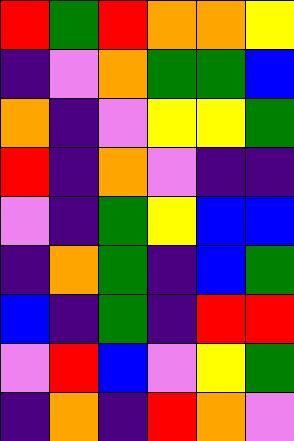[["red", "green", "red", "orange", "orange", "yellow"], ["indigo", "violet", "orange", "green", "green", "blue"], ["orange", "indigo", "violet", "yellow", "yellow", "green"], ["red", "indigo", "orange", "violet", "indigo", "indigo"], ["violet", "indigo", "green", "yellow", "blue", "blue"], ["indigo", "orange", "green", "indigo", "blue", "green"], ["blue", "indigo", "green", "indigo", "red", "red"], ["violet", "red", "blue", "violet", "yellow", "green"], ["indigo", "orange", "indigo", "red", "orange", "violet"]]